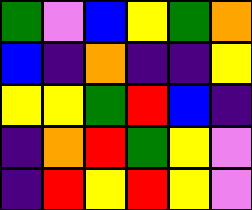[["green", "violet", "blue", "yellow", "green", "orange"], ["blue", "indigo", "orange", "indigo", "indigo", "yellow"], ["yellow", "yellow", "green", "red", "blue", "indigo"], ["indigo", "orange", "red", "green", "yellow", "violet"], ["indigo", "red", "yellow", "red", "yellow", "violet"]]